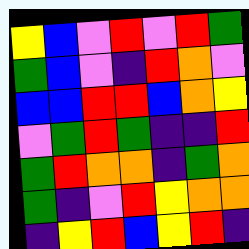[["yellow", "blue", "violet", "red", "violet", "red", "green"], ["green", "blue", "violet", "indigo", "red", "orange", "violet"], ["blue", "blue", "red", "red", "blue", "orange", "yellow"], ["violet", "green", "red", "green", "indigo", "indigo", "red"], ["green", "red", "orange", "orange", "indigo", "green", "orange"], ["green", "indigo", "violet", "red", "yellow", "orange", "orange"], ["indigo", "yellow", "red", "blue", "yellow", "red", "indigo"]]